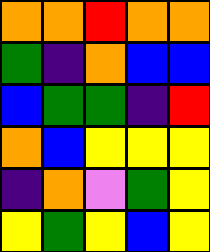[["orange", "orange", "red", "orange", "orange"], ["green", "indigo", "orange", "blue", "blue"], ["blue", "green", "green", "indigo", "red"], ["orange", "blue", "yellow", "yellow", "yellow"], ["indigo", "orange", "violet", "green", "yellow"], ["yellow", "green", "yellow", "blue", "yellow"]]